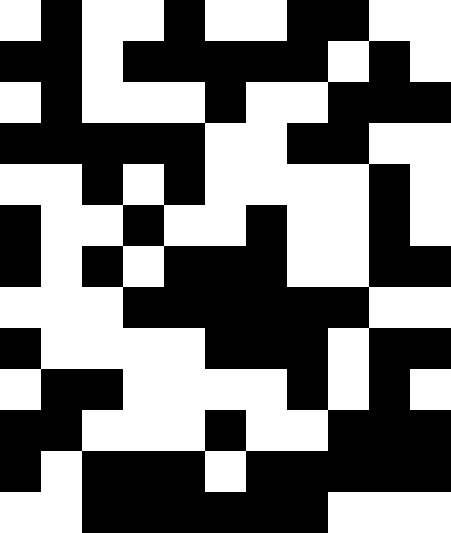[["white", "black", "white", "white", "black", "white", "white", "black", "black", "white", "white"], ["black", "black", "white", "black", "black", "black", "black", "black", "white", "black", "white"], ["white", "black", "white", "white", "white", "black", "white", "white", "black", "black", "black"], ["black", "black", "black", "black", "black", "white", "white", "black", "black", "white", "white"], ["white", "white", "black", "white", "black", "white", "white", "white", "white", "black", "white"], ["black", "white", "white", "black", "white", "white", "black", "white", "white", "black", "white"], ["black", "white", "black", "white", "black", "black", "black", "white", "white", "black", "black"], ["white", "white", "white", "black", "black", "black", "black", "black", "black", "white", "white"], ["black", "white", "white", "white", "white", "black", "black", "black", "white", "black", "black"], ["white", "black", "black", "white", "white", "white", "white", "black", "white", "black", "white"], ["black", "black", "white", "white", "white", "black", "white", "white", "black", "black", "black"], ["black", "white", "black", "black", "black", "white", "black", "black", "black", "black", "black"], ["white", "white", "black", "black", "black", "black", "black", "black", "white", "white", "white"]]